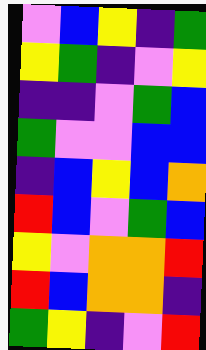[["violet", "blue", "yellow", "indigo", "green"], ["yellow", "green", "indigo", "violet", "yellow"], ["indigo", "indigo", "violet", "green", "blue"], ["green", "violet", "violet", "blue", "blue"], ["indigo", "blue", "yellow", "blue", "orange"], ["red", "blue", "violet", "green", "blue"], ["yellow", "violet", "orange", "orange", "red"], ["red", "blue", "orange", "orange", "indigo"], ["green", "yellow", "indigo", "violet", "red"]]